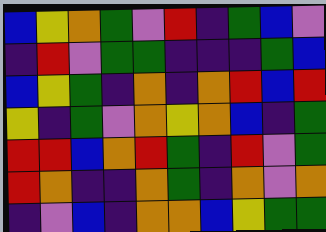[["blue", "yellow", "orange", "green", "violet", "red", "indigo", "green", "blue", "violet"], ["indigo", "red", "violet", "green", "green", "indigo", "indigo", "indigo", "green", "blue"], ["blue", "yellow", "green", "indigo", "orange", "indigo", "orange", "red", "blue", "red"], ["yellow", "indigo", "green", "violet", "orange", "yellow", "orange", "blue", "indigo", "green"], ["red", "red", "blue", "orange", "red", "green", "indigo", "red", "violet", "green"], ["red", "orange", "indigo", "indigo", "orange", "green", "indigo", "orange", "violet", "orange"], ["indigo", "violet", "blue", "indigo", "orange", "orange", "blue", "yellow", "green", "green"]]